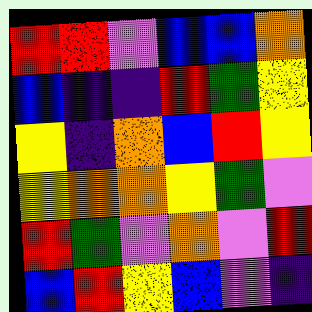[["red", "red", "violet", "blue", "blue", "orange"], ["blue", "indigo", "indigo", "red", "green", "yellow"], ["yellow", "indigo", "orange", "blue", "red", "yellow"], ["yellow", "orange", "orange", "yellow", "green", "violet"], ["red", "green", "violet", "orange", "violet", "red"], ["blue", "red", "yellow", "blue", "violet", "indigo"]]